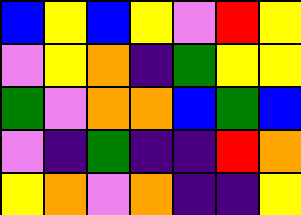[["blue", "yellow", "blue", "yellow", "violet", "red", "yellow"], ["violet", "yellow", "orange", "indigo", "green", "yellow", "yellow"], ["green", "violet", "orange", "orange", "blue", "green", "blue"], ["violet", "indigo", "green", "indigo", "indigo", "red", "orange"], ["yellow", "orange", "violet", "orange", "indigo", "indigo", "yellow"]]